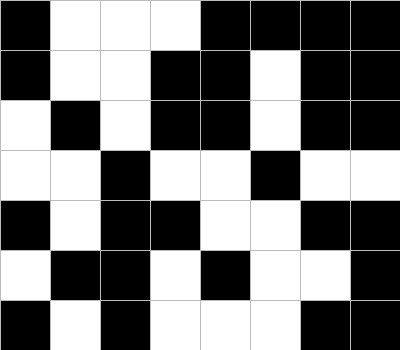[["black", "white", "white", "white", "black", "black", "black", "black"], ["black", "white", "white", "black", "black", "white", "black", "black"], ["white", "black", "white", "black", "black", "white", "black", "black"], ["white", "white", "black", "white", "white", "black", "white", "white"], ["black", "white", "black", "black", "white", "white", "black", "black"], ["white", "black", "black", "white", "black", "white", "white", "black"], ["black", "white", "black", "white", "white", "white", "black", "black"]]